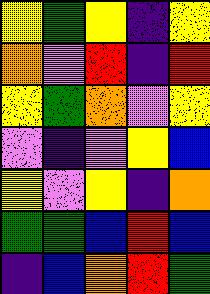[["yellow", "green", "yellow", "indigo", "yellow"], ["orange", "violet", "red", "indigo", "red"], ["yellow", "green", "orange", "violet", "yellow"], ["violet", "indigo", "violet", "yellow", "blue"], ["yellow", "violet", "yellow", "indigo", "orange"], ["green", "green", "blue", "red", "blue"], ["indigo", "blue", "orange", "red", "green"]]